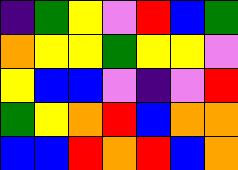[["indigo", "green", "yellow", "violet", "red", "blue", "green"], ["orange", "yellow", "yellow", "green", "yellow", "yellow", "violet"], ["yellow", "blue", "blue", "violet", "indigo", "violet", "red"], ["green", "yellow", "orange", "red", "blue", "orange", "orange"], ["blue", "blue", "red", "orange", "red", "blue", "orange"]]